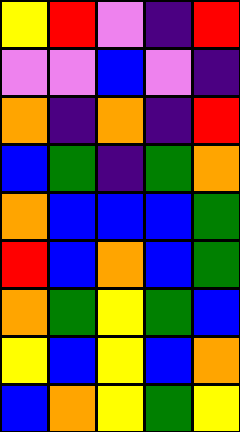[["yellow", "red", "violet", "indigo", "red"], ["violet", "violet", "blue", "violet", "indigo"], ["orange", "indigo", "orange", "indigo", "red"], ["blue", "green", "indigo", "green", "orange"], ["orange", "blue", "blue", "blue", "green"], ["red", "blue", "orange", "blue", "green"], ["orange", "green", "yellow", "green", "blue"], ["yellow", "blue", "yellow", "blue", "orange"], ["blue", "orange", "yellow", "green", "yellow"]]